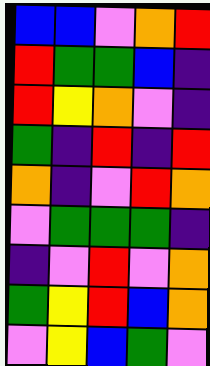[["blue", "blue", "violet", "orange", "red"], ["red", "green", "green", "blue", "indigo"], ["red", "yellow", "orange", "violet", "indigo"], ["green", "indigo", "red", "indigo", "red"], ["orange", "indigo", "violet", "red", "orange"], ["violet", "green", "green", "green", "indigo"], ["indigo", "violet", "red", "violet", "orange"], ["green", "yellow", "red", "blue", "orange"], ["violet", "yellow", "blue", "green", "violet"]]